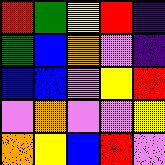[["red", "green", "yellow", "red", "indigo"], ["green", "blue", "orange", "violet", "indigo"], ["blue", "blue", "violet", "yellow", "red"], ["violet", "orange", "violet", "violet", "yellow"], ["orange", "yellow", "blue", "red", "violet"]]